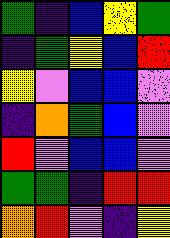[["green", "indigo", "blue", "yellow", "green"], ["indigo", "green", "yellow", "blue", "red"], ["yellow", "violet", "blue", "blue", "violet"], ["indigo", "orange", "green", "blue", "violet"], ["red", "violet", "blue", "blue", "violet"], ["green", "green", "indigo", "red", "red"], ["orange", "red", "violet", "indigo", "yellow"]]